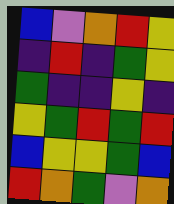[["blue", "violet", "orange", "red", "yellow"], ["indigo", "red", "indigo", "green", "yellow"], ["green", "indigo", "indigo", "yellow", "indigo"], ["yellow", "green", "red", "green", "red"], ["blue", "yellow", "yellow", "green", "blue"], ["red", "orange", "green", "violet", "orange"]]